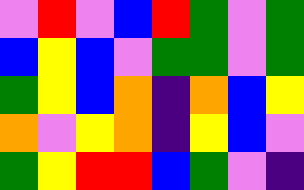[["violet", "red", "violet", "blue", "red", "green", "violet", "green"], ["blue", "yellow", "blue", "violet", "green", "green", "violet", "green"], ["green", "yellow", "blue", "orange", "indigo", "orange", "blue", "yellow"], ["orange", "violet", "yellow", "orange", "indigo", "yellow", "blue", "violet"], ["green", "yellow", "red", "red", "blue", "green", "violet", "indigo"]]